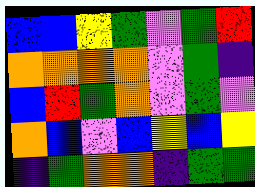[["blue", "blue", "yellow", "green", "violet", "green", "red"], ["orange", "orange", "orange", "orange", "violet", "green", "indigo"], ["blue", "red", "green", "orange", "violet", "green", "violet"], ["orange", "blue", "violet", "blue", "yellow", "blue", "yellow"], ["indigo", "green", "orange", "orange", "indigo", "green", "green"]]